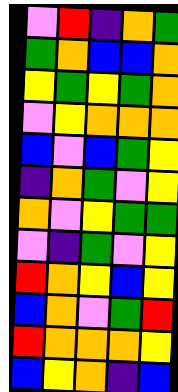[["violet", "red", "indigo", "orange", "green"], ["green", "orange", "blue", "blue", "orange"], ["yellow", "green", "yellow", "green", "orange"], ["violet", "yellow", "orange", "orange", "orange"], ["blue", "violet", "blue", "green", "yellow"], ["indigo", "orange", "green", "violet", "yellow"], ["orange", "violet", "yellow", "green", "green"], ["violet", "indigo", "green", "violet", "yellow"], ["red", "orange", "yellow", "blue", "yellow"], ["blue", "orange", "violet", "green", "red"], ["red", "orange", "orange", "orange", "yellow"], ["blue", "yellow", "orange", "indigo", "blue"]]